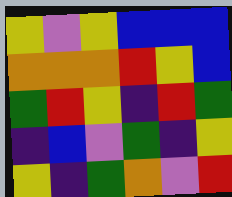[["yellow", "violet", "yellow", "blue", "blue", "blue"], ["orange", "orange", "orange", "red", "yellow", "blue"], ["green", "red", "yellow", "indigo", "red", "green"], ["indigo", "blue", "violet", "green", "indigo", "yellow"], ["yellow", "indigo", "green", "orange", "violet", "red"]]